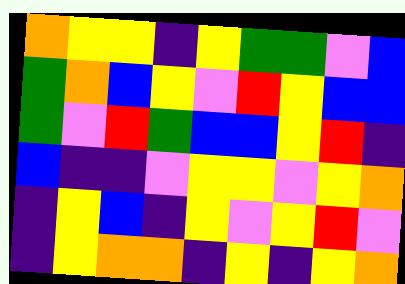[["orange", "yellow", "yellow", "indigo", "yellow", "green", "green", "violet", "blue"], ["green", "orange", "blue", "yellow", "violet", "red", "yellow", "blue", "blue"], ["green", "violet", "red", "green", "blue", "blue", "yellow", "red", "indigo"], ["blue", "indigo", "indigo", "violet", "yellow", "yellow", "violet", "yellow", "orange"], ["indigo", "yellow", "blue", "indigo", "yellow", "violet", "yellow", "red", "violet"], ["indigo", "yellow", "orange", "orange", "indigo", "yellow", "indigo", "yellow", "orange"]]